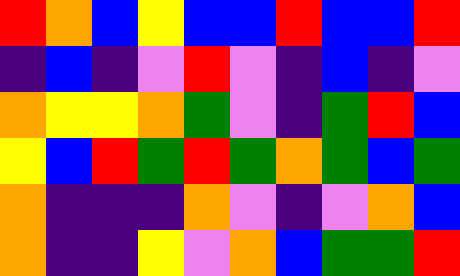[["red", "orange", "blue", "yellow", "blue", "blue", "red", "blue", "blue", "red"], ["indigo", "blue", "indigo", "violet", "red", "violet", "indigo", "blue", "indigo", "violet"], ["orange", "yellow", "yellow", "orange", "green", "violet", "indigo", "green", "red", "blue"], ["yellow", "blue", "red", "green", "red", "green", "orange", "green", "blue", "green"], ["orange", "indigo", "indigo", "indigo", "orange", "violet", "indigo", "violet", "orange", "blue"], ["orange", "indigo", "indigo", "yellow", "violet", "orange", "blue", "green", "green", "red"]]